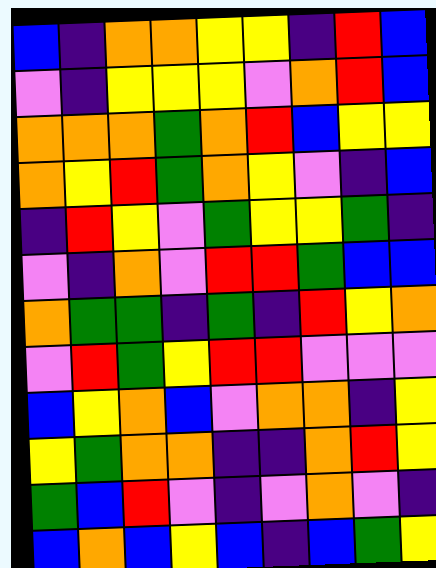[["blue", "indigo", "orange", "orange", "yellow", "yellow", "indigo", "red", "blue"], ["violet", "indigo", "yellow", "yellow", "yellow", "violet", "orange", "red", "blue"], ["orange", "orange", "orange", "green", "orange", "red", "blue", "yellow", "yellow"], ["orange", "yellow", "red", "green", "orange", "yellow", "violet", "indigo", "blue"], ["indigo", "red", "yellow", "violet", "green", "yellow", "yellow", "green", "indigo"], ["violet", "indigo", "orange", "violet", "red", "red", "green", "blue", "blue"], ["orange", "green", "green", "indigo", "green", "indigo", "red", "yellow", "orange"], ["violet", "red", "green", "yellow", "red", "red", "violet", "violet", "violet"], ["blue", "yellow", "orange", "blue", "violet", "orange", "orange", "indigo", "yellow"], ["yellow", "green", "orange", "orange", "indigo", "indigo", "orange", "red", "yellow"], ["green", "blue", "red", "violet", "indigo", "violet", "orange", "violet", "indigo"], ["blue", "orange", "blue", "yellow", "blue", "indigo", "blue", "green", "yellow"]]